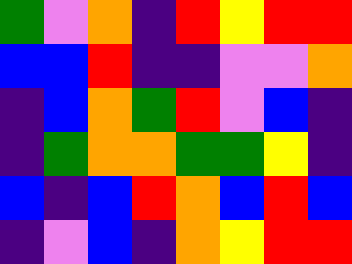[["green", "violet", "orange", "indigo", "red", "yellow", "red", "red"], ["blue", "blue", "red", "indigo", "indigo", "violet", "violet", "orange"], ["indigo", "blue", "orange", "green", "red", "violet", "blue", "indigo"], ["indigo", "green", "orange", "orange", "green", "green", "yellow", "indigo"], ["blue", "indigo", "blue", "red", "orange", "blue", "red", "blue"], ["indigo", "violet", "blue", "indigo", "orange", "yellow", "red", "red"]]